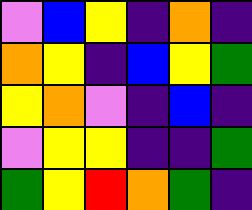[["violet", "blue", "yellow", "indigo", "orange", "indigo"], ["orange", "yellow", "indigo", "blue", "yellow", "green"], ["yellow", "orange", "violet", "indigo", "blue", "indigo"], ["violet", "yellow", "yellow", "indigo", "indigo", "green"], ["green", "yellow", "red", "orange", "green", "indigo"]]